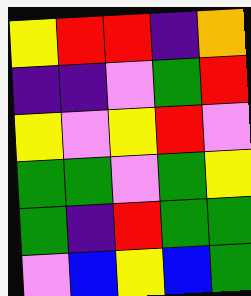[["yellow", "red", "red", "indigo", "orange"], ["indigo", "indigo", "violet", "green", "red"], ["yellow", "violet", "yellow", "red", "violet"], ["green", "green", "violet", "green", "yellow"], ["green", "indigo", "red", "green", "green"], ["violet", "blue", "yellow", "blue", "green"]]